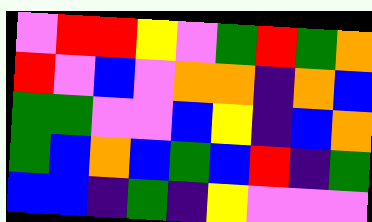[["violet", "red", "red", "yellow", "violet", "green", "red", "green", "orange"], ["red", "violet", "blue", "violet", "orange", "orange", "indigo", "orange", "blue"], ["green", "green", "violet", "violet", "blue", "yellow", "indigo", "blue", "orange"], ["green", "blue", "orange", "blue", "green", "blue", "red", "indigo", "green"], ["blue", "blue", "indigo", "green", "indigo", "yellow", "violet", "violet", "violet"]]